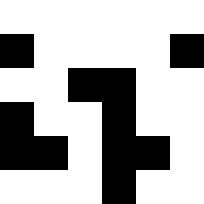[["white", "white", "white", "white", "white", "white"], ["black", "white", "white", "white", "white", "black"], ["white", "white", "black", "black", "white", "white"], ["black", "white", "white", "black", "white", "white"], ["black", "black", "white", "black", "black", "white"], ["white", "white", "white", "black", "white", "white"]]